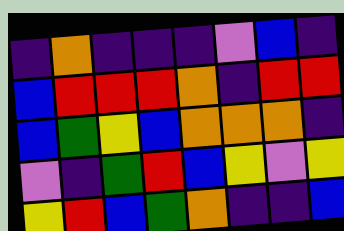[["indigo", "orange", "indigo", "indigo", "indigo", "violet", "blue", "indigo"], ["blue", "red", "red", "red", "orange", "indigo", "red", "red"], ["blue", "green", "yellow", "blue", "orange", "orange", "orange", "indigo"], ["violet", "indigo", "green", "red", "blue", "yellow", "violet", "yellow"], ["yellow", "red", "blue", "green", "orange", "indigo", "indigo", "blue"]]